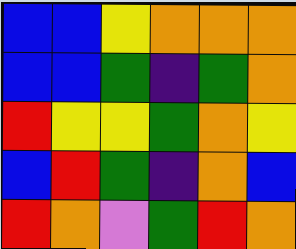[["blue", "blue", "yellow", "orange", "orange", "orange"], ["blue", "blue", "green", "indigo", "green", "orange"], ["red", "yellow", "yellow", "green", "orange", "yellow"], ["blue", "red", "green", "indigo", "orange", "blue"], ["red", "orange", "violet", "green", "red", "orange"]]